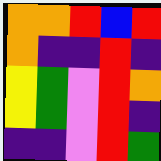[["orange", "orange", "red", "blue", "red"], ["orange", "indigo", "indigo", "red", "indigo"], ["yellow", "green", "violet", "red", "orange"], ["yellow", "green", "violet", "red", "indigo"], ["indigo", "indigo", "violet", "red", "green"]]